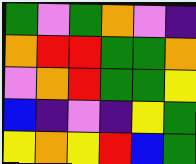[["green", "violet", "green", "orange", "violet", "indigo"], ["orange", "red", "red", "green", "green", "orange"], ["violet", "orange", "red", "green", "green", "yellow"], ["blue", "indigo", "violet", "indigo", "yellow", "green"], ["yellow", "orange", "yellow", "red", "blue", "green"]]